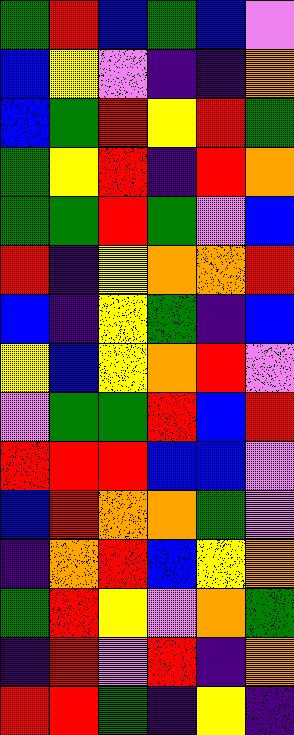[["green", "red", "blue", "green", "blue", "violet"], ["blue", "yellow", "violet", "indigo", "indigo", "orange"], ["blue", "green", "red", "yellow", "red", "green"], ["green", "yellow", "red", "indigo", "red", "orange"], ["green", "green", "red", "green", "violet", "blue"], ["red", "indigo", "yellow", "orange", "orange", "red"], ["blue", "indigo", "yellow", "green", "indigo", "blue"], ["yellow", "blue", "yellow", "orange", "red", "violet"], ["violet", "green", "green", "red", "blue", "red"], ["red", "red", "red", "blue", "blue", "violet"], ["blue", "red", "orange", "orange", "green", "violet"], ["indigo", "orange", "red", "blue", "yellow", "orange"], ["green", "red", "yellow", "violet", "orange", "green"], ["indigo", "red", "violet", "red", "indigo", "orange"], ["red", "red", "green", "indigo", "yellow", "indigo"]]